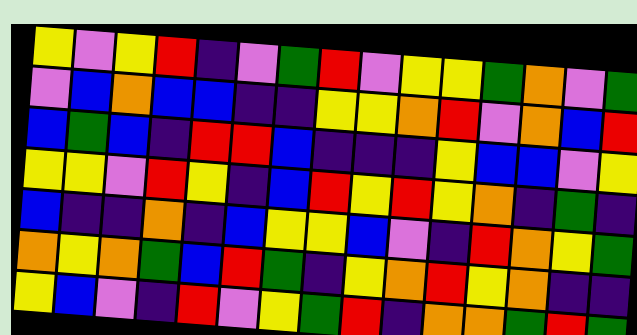[["yellow", "violet", "yellow", "red", "indigo", "violet", "green", "red", "violet", "yellow", "yellow", "green", "orange", "violet", "green"], ["violet", "blue", "orange", "blue", "blue", "indigo", "indigo", "yellow", "yellow", "orange", "red", "violet", "orange", "blue", "red"], ["blue", "green", "blue", "indigo", "red", "red", "blue", "indigo", "indigo", "indigo", "yellow", "blue", "blue", "violet", "yellow"], ["yellow", "yellow", "violet", "red", "yellow", "indigo", "blue", "red", "yellow", "red", "yellow", "orange", "indigo", "green", "indigo"], ["blue", "indigo", "indigo", "orange", "indigo", "blue", "yellow", "yellow", "blue", "violet", "indigo", "red", "orange", "yellow", "green"], ["orange", "yellow", "orange", "green", "blue", "red", "green", "indigo", "yellow", "orange", "red", "yellow", "orange", "indigo", "indigo"], ["yellow", "blue", "violet", "indigo", "red", "violet", "yellow", "green", "red", "indigo", "orange", "orange", "green", "red", "green"]]